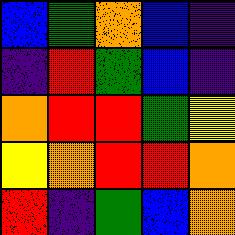[["blue", "green", "orange", "blue", "indigo"], ["indigo", "red", "green", "blue", "indigo"], ["orange", "red", "red", "green", "yellow"], ["yellow", "orange", "red", "red", "orange"], ["red", "indigo", "green", "blue", "orange"]]